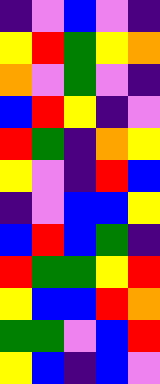[["indigo", "violet", "blue", "violet", "indigo"], ["yellow", "red", "green", "yellow", "orange"], ["orange", "violet", "green", "violet", "indigo"], ["blue", "red", "yellow", "indigo", "violet"], ["red", "green", "indigo", "orange", "yellow"], ["yellow", "violet", "indigo", "red", "blue"], ["indigo", "violet", "blue", "blue", "yellow"], ["blue", "red", "blue", "green", "indigo"], ["red", "green", "green", "yellow", "red"], ["yellow", "blue", "blue", "red", "orange"], ["green", "green", "violet", "blue", "red"], ["yellow", "blue", "indigo", "blue", "violet"]]